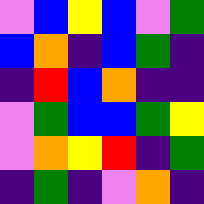[["violet", "blue", "yellow", "blue", "violet", "green"], ["blue", "orange", "indigo", "blue", "green", "indigo"], ["indigo", "red", "blue", "orange", "indigo", "indigo"], ["violet", "green", "blue", "blue", "green", "yellow"], ["violet", "orange", "yellow", "red", "indigo", "green"], ["indigo", "green", "indigo", "violet", "orange", "indigo"]]